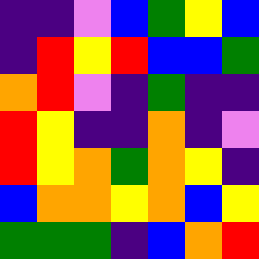[["indigo", "indigo", "violet", "blue", "green", "yellow", "blue"], ["indigo", "red", "yellow", "red", "blue", "blue", "green"], ["orange", "red", "violet", "indigo", "green", "indigo", "indigo"], ["red", "yellow", "indigo", "indigo", "orange", "indigo", "violet"], ["red", "yellow", "orange", "green", "orange", "yellow", "indigo"], ["blue", "orange", "orange", "yellow", "orange", "blue", "yellow"], ["green", "green", "green", "indigo", "blue", "orange", "red"]]